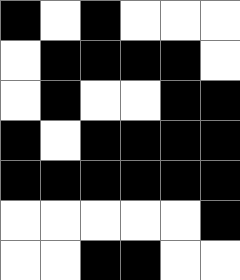[["black", "white", "black", "white", "white", "white"], ["white", "black", "black", "black", "black", "white"], ["white", "black", "white", "white", "black", "black"], ["black", "white", "black", "black", "black", "black"], ["black", "black", "black", "black", "black", "black"], ["white", "white", "white", "white", "white", "black"], ["white", "white", "black", "black", "white", "white"]]